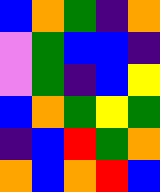[["blue", "orange", "green", "indigo", "orange"], ["violet", "green", "blue", "blue", "indigo"], ["violet", "green", "indigo", "blue", "yellow"], ["blue", "orange", "green", "yellow", "green"], ["indigo", "blue", "red", "green", "orange"], ["orange", "blue", "orange", "red", "blue"]]